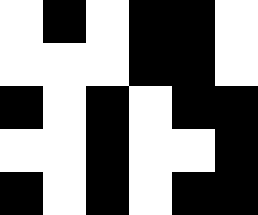[["white", "black", "white", "black", "black", "white"], ["white", "white", "white", "black", "black", "white"], ["black", "white", "black", "white", "black", "black"], ["white", "white", "black", "white", "white", "black"], ["black", "white", "black", "white", "black", "black"]]